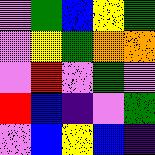[["violet", "green", "blue", "yellow", "green"], ["violet", "yellow", "green", "orange", "orange"], ["violet", "red", "violet", "green", "violet"], ["red", "blue", "indigo", "violet", "green"], ["violet", "blue", "yellow", "blue", "indigo"]]